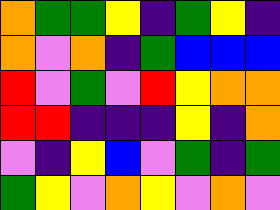[["orange", "green", "green", "yellow", "indigo", "green", "yellow", "indigo"], ["orange", "violet", "orange", "indigo", "green", "blue", "blue", "blue"], ["red", "violet", "green", "violet", "red", "yellow", "orange", "orange"], ["red", "red", "indigo", "indigo", "indigo", "yellow", "indigo", "orange"], ["violet", "indigo", "yellow", "blue", "violet", "green", "indigo", "green"], ["green", "yellow", "violet", "orange", "yellow", "violet", "orange", "violet"]]